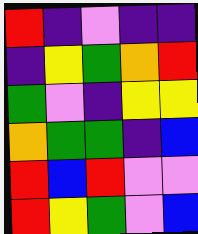[["red", "indigo", "violet", "indigo", "indigo"], ["indigo", "yellow", "green", "orange", "red"], ["green", "violet", "indigo", "yellow", "yellow"], ["orange", "green", "green", "indigo", "blue"], ["red", "blue", "red", "violet", "violet"], ["red", "yellow", "green", "violet", "blue"]]